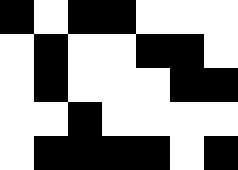[["black", "white", "black", "black", "white", "white", "white"], ["white", "black", "white", "white", "black", "black", "white"], ["white", "black", "white", "white", "white", "black", "black"], ["white", "white", "black", "white", "white", "white", "white"], ["white", "black", "black", "black", "black", "white", "black"]]